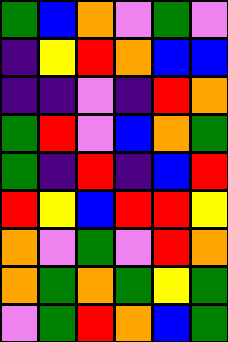[["green", "blue", "orange", "violet", "green", "violet"], ["indigo", "yellow", "red", "orange", "blue", "blue"], ["indigo", "indigo", "violet", "indigo", "red", "orange"], ["green", "red", "violet", "blue", "orange", "green"], ["green", "indigo", "red", "indigo", "blue", "red"], ["red", "yellow", "blue", "red", "red", "yellow"], ["orange", "violet", "green", "violet", "red", "orange"], ["orange", "green", "orange", "green", "yellow", "green"], ["violet", "green", "red", "orange", "blue", "green"]]